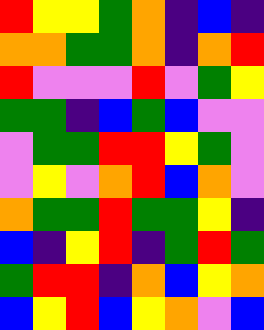[["red", "yellow", "yellow", "green", "orange", "indigo", "blue", "indigo"], ["orange", "orange", "green", "green", "orange", "indigo", "orange", "red"], ["red", "violet", "violet", "violet", "red", "violet", "green", "yellow"], ["green", "green", "indigo", "blue", "green", "blue", "violet", "violet"], ["violet", "green", "green", "red", "red", "yellow", "green", "violet"], ["violet", "yellow", "violet", "orange", "red", "blue", "orange", "violet"], ["orange", "green", "green", "red", "green", "green", "yellow", "indigo"], ["blue", "indigo", "yellow", "red", "indigo", "green", "red", "green"], ["green", "red", "red", "indigo", "orange", "blue", "yellow", "orange"], ["blue", "yellow", "red", "blue", "yellow", "orange", "violet", "blue"]]